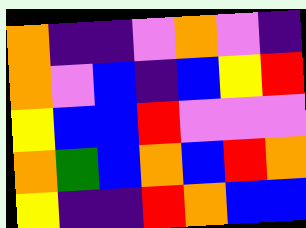[["orange", "indigo", "indigo", "violet", "orange", "violet", "indigo"], ["orange", "violet", "blue", "indigo", "blue", "yellow", "red"], ["yellow", "blue", "blue", "red", "violet", "violet", "violet"], ["orange", "green", "blue", "orange", "blue", "red", "orange"], ["yellow", "indigo", "indigo", "red", "orange", "blue", "blue"]]